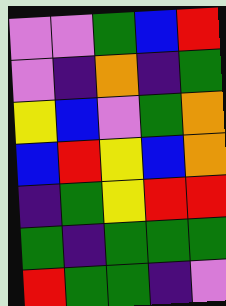[["violet", "violet", "green", "blue", "red"], ["violet", "indigo", "orange", "indigo", "green"], ["yellow", "blue", "violet", "green", "orange"], ["blue", "red", "yellow", "blue", "orange"], ["indigo", "green", "yellow", "red", "red"], ["green", "indigo", "green", "green", "green"], ["red", "green", "green", "indigo", "violet"]]